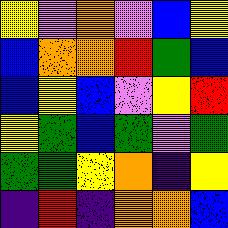[["yellow", "violet", "orange", "violet", "blue", "yellow"], ["blue", "orange", "orange", "red", "green", "blue"], ["blue", "yellow", "blue", "violet", "yellow", "red"], ["yellow", "green", "blue", "green", "violet", "green"], ["green", "green", "yellow", "orange", "indigo", "yellow"], ["indigo", "red", "indigo", "orange", "orange", "blue"]]